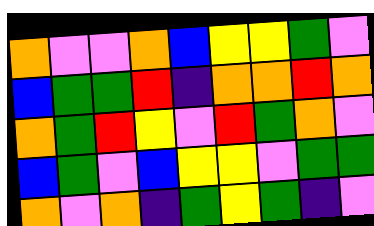[["orange", "violet", "violet", "orange", "blue", "yellow", "yellow", "green", "violet"], ["blue", "green", "green", "red", "indigo", "orange", "orange", "red", "orange"], ["orange", "green", "red", "yellow", "violet", "red", "green", "orange", "violet"], ["blue", "green", "violet", "blue", "yellow", "yellow", "violet", "green", "green"], ["orange", "violet", "orange", "indigo", "green", "yellow", "green", "indigo", "violet"]]